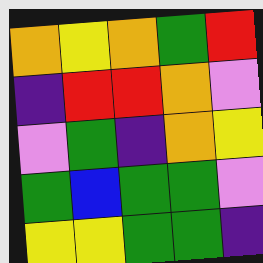[["orange", "yellow", "orange", "green", "red"], ["indigo", "red", "red", "orange", "violet"], ["violet", "green", "indigo", "orange", "yellow"], ["green", "blue", "green", "green", "violet"], ["yellow", "yellow", "green", "green", "indigo"]]